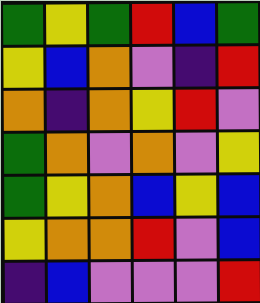[["green", "yellow", "green", "red", "blue", "green"], ["yellow", "blue", "orange", "violet", "indigo", "red"], ["orange", "indigo", "orange", "yellow", "red", "violet"], ["green", "orange", "violet", "orange", "violet", "yellow"], ["green", "yellow", "orange", "blue", "yellow", "blue"], ["yellow", "orange", "orange", "red", "violet", "blue"], ["indigo", "blue", "violet", "violet", "violet", "red"]]